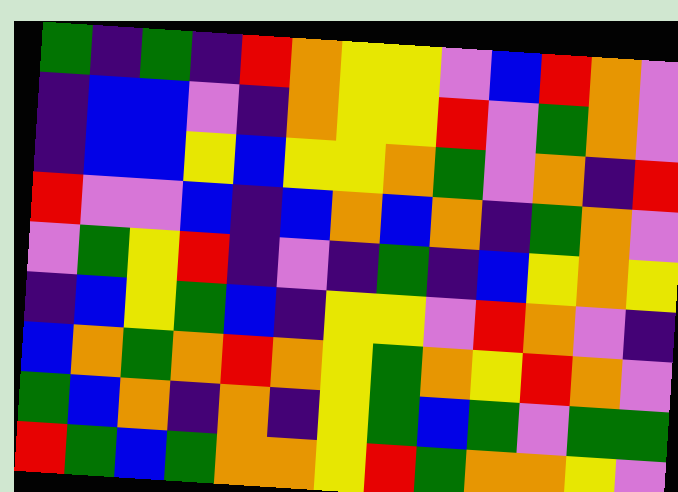[["green", "indigo", "green", "indigo", "red", "orange", "yellow", "yellow", "violet", "blue", "red", "orange", "violet"], ["indigo", "blue", "blue", "violet", "indigo", "orange", "yellow", "yellow", "red", "violet", "green", "orange", "violet"], ["indigo", "blue", "blue", "yellow", "blue", "yellow", "yellow", "orange", "green", "violet", "orange", "indigo", "red"], ["red", "violet", "violet", "blue", "indigo", "blue", "orange", "blue", "orange", "indigo", "green", "orange", "violet"], ["violet", "green", "yellow", "red", "indigo", "violet", "indigo", "green", "indigo", "blue", "yellow", "orange", "yellow"], ["indigo", "blue", "yellow", "green", "blue", "indigo", "yellow", "yellow", "violet", "red", "orange", "violet", "indigo"], ["blue", "orange", "green", "orange", "red", "orange", "yellow", "green", "orange", "yellow", "red", "orange", "violet"], ["green", "blue", "orange", "indigo", "orange", "indigo", "yellow", "green", "blue", "green", "violet", "green", "green"], ["red", "green", "blue", "green", "orange", "orange", "yellow", "red", "green", "orange", "orange", "yellow", "violet"]]